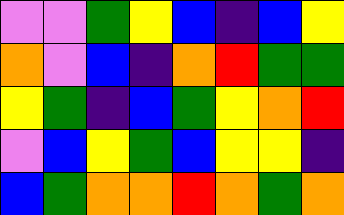[["violet", "violet", "green", "yellow", "blue", "indigo", "blue", "yellow"], ["orange", "violet", "blue", "indigo", "orange", "red", "green", "green"], ["yellow", "green", "indigo", "blue", "green", "yellow", "orange", "red"], ["violet", "blue", "yellow", "green", "blue", "yellow", "yellow", "indigo"], ["blue", "green", "orange", "orange", "red", "orange", "green", "orange"]]